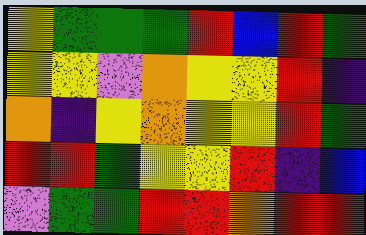[["yellow", "green", "green", "green", "red", "blue", "red", "green"], ["yellow", "yellow", "violet", "orange", "yellow", "yellow", "red", "indigo"], ["orange", "indigo", "yellow", "orange", "yellow", "yellow", "red", "green"], ["red", "red", "green", "yellow", "yellow", "red", "indigo", "blue"], ["violet", "green", "green", "red", "red", "orange", "red", "red"]]